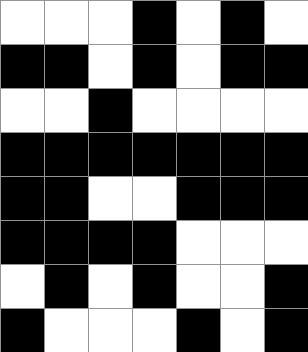[["white", "white", "white", "black", "white", "black", "white"], ["black", "black", "white", "black", "white", "black", "black"], ["white", "white", "black", "white", "white", "white", "white"], ["black", "black", "black", "black", "black", "black", "black"], ["black", "black", "white", "white", "black", "black", "black"], ["black", "black", "black", "black", "white", "white", "white"], ["white", "black", "white", "black", "white", "white", "black"], ["black", "white", "white", "white", "black", "white", "black"]]